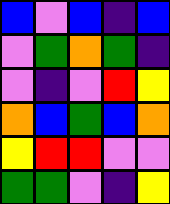[["blue", "violet", "blue", "indigo", "blue"], ["violet", "green", "orange", "green", "indigo"], ["violet", "indigo", "violet", "red", "yellow"], ["orange", "blue", "green", "blue", "orange"], ["yellow", "red", "red", "violet", "violet"], ["green", "green", "violet", "indigo", "yellow"]]